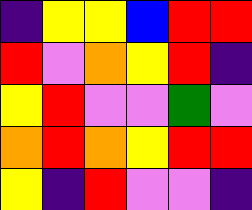[["indigo", "yellow", "yellow", "blue", "red", "red"], ["red", "violet", "orange", "yellow", "red", "indigo"], ["yellow", "red", "violet", "violet", "green", "violet"], ["orange", "red", "orange", "yellow", "red", "red"], ["yellow", "indigo", "red", "violet", "violet", "indigo"]]